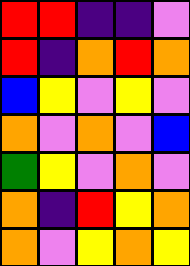[["red", "red", "indigo", "indigo", "violet"], ["red", "indigo", "orange", "red", "orange"], ["blue", "yellow", "violet", "yellow", "violet"], ["orange", "violet", "orange", "violet", "blue"], ["green", "yellow", "violet", "orange", "violet"], ["orange", "indigo", "red", "yellow", "orange"], ["orange", "violet", "yellow", "orange", "yellow"]]